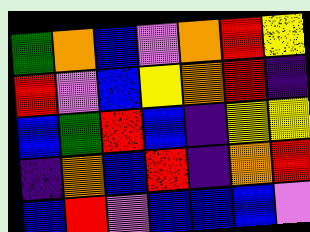[["green", "orange", "blue", "violet", "orange", "red", "yellow"], ["red", "violet", "blue", "yellow", "orange", "red", "indigo"], ["blue", "green", "red", "blue", "indigo", "yellow", "yellow"], ["indigo", "orange", "blue", "red", "indigo", "orange", "red"], ["blue", "red", "violet", "blue", "blue", "blue", "violet"]]